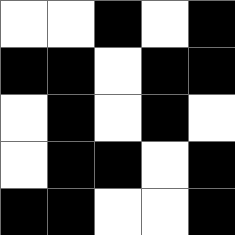[["white", "white", "black", "white", "black"], ["black", "black", "white", "black", "black"], ["white", "black", "white", "black", "white"], ["white", "black", "black", "white", "black"], ["black", "black", "white", "white", "black"]]